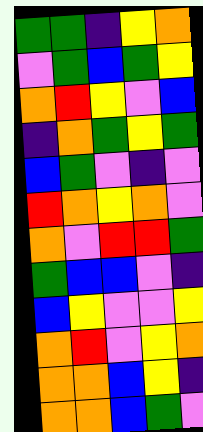[["green", "green", "indigo", "yellow", "orange"], ["violet", "green", "blue", "green", "yellow"], ["orange", "red", "yellow", "violet", "blue"], ["indigo", "orange", "green", "yellow", "green"], ["blue", "green", "violet", "indigo", "violet"], ["red", "orange", "yellow", "orange", "violet"], ["orange", "violet", "red", "red", "green"], ["green", "blue", "blue", "violet", "indigo"], ["blue", "yellow", "violet", "violet", "yellow"], ["orange", "red", "violet", "yellow", "orange"], ["orange", "orange", "blue", "yellow", "indigo"], ["orange", "orange", "blue", "green", "violet"]]